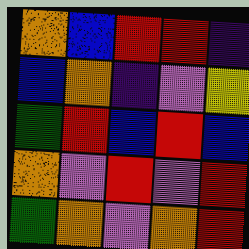[["orange", "blue", "red", "red", "indigo"], ["blue", "orange", "indigo", "violet", "yellow"], ["green", "red", "blue", "red", "blue"], ["orange", "violet", "red", "violet", "red"], ["green", "orange", "violet", "orange", "red"]]